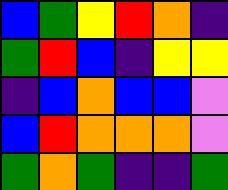[["blue", "green", "yellow", "red", "orange", "indigo"], ["green", "red", "blue", "indigo", "yellow", "yellow"], ["indigo", "blue", "orange", "blue", "blue", "violet"], ["blue", "red", "orange", "orange", "orange", "violet"], ["green", "orange", "green", "indigo", "indigo", "green"]]